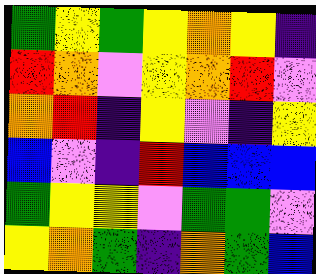[["green", "yellow", "green", "yellow", "orange", "yellow", "indigo"], ["red", "orange", "violet", "yellow", "orange", "red", "violet"], ["orange", "red", "indigo", "yellow", "violet", "indigo", "yellow"], ["blue", "violet", "indigo", "red", "blue", "blue", "blue"], ["green", "yellow", "yellow", "violet", "green", "green", "violet"], ["yellow", "orange", "green", "indigo", "orange", "green", "blue"]]